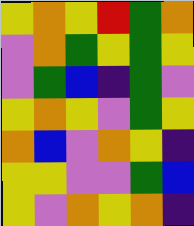[["yellow", "orange", "yellow", "red", "green", "orange"], ["violet", "orange", "green", "yellow", "green", "yellow"], ["violet", "green", "blue", "indigo", "green", "violet"], ["yellow", "orange", "yellow", "violet", "green", "yellow"], ["orange", "blue", "violet", "orange", "yellow", "indigo"], ["yellow", "yellow", "violet", "violet", "green", "blue"], ["yellow", "violet", "orange", "yellow", "orange", "indigo"]]